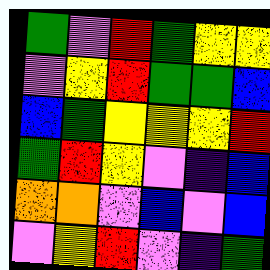[["green", "violet", "red", "green", "yellow", "yellow"], ["violet", "yellow", "red", "green", "green", "blue"], ["blue", "green", "yellow", "yellow", "yellow", "red"], ["green", "red", "yellow", "violet", "indigo", "blue"], ["orange", "orange", "violet", "blue", "violet", "blue"], ["violet", "yellow", "red", "violet", "indigo", "green"]]